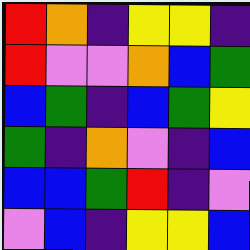[["red", "orange", "indigo", "yellow", "yellow", "indigo"], ["red", "violet", "violet", "orange", "blue", "green"], ["blue", "green", "indigo", "blue", "green", "yellow"], ["green", "indigo", "orange", "violet", "indigo", "blue"], ["blue", "blue", "green", "red", "indigo", "violet"], ["violet", "blue", "indigo", "yellow", "yellow", "blue"]]